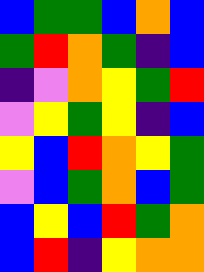[["blue", "green", "green", "blue", "orange", "blue"], ["green", "red", "orange", "green", "indigo", "blue"], ["indigo", "violet", "orange", "yellow", "green", "red"], ["violet", "yellow", "green", "yellow", "indigo", "blue"], ["yellow", "blue", "red", "orange", "yellow", "green"], ["violet", "blue", "green", "orange", "blue", "green"], ["blue", "yellow", "blue", "red", "green", "orange"], ["blue", "red", "indigo", "yellow", "orange", "orange"]]